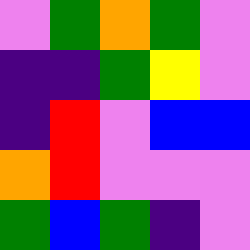[["violet", "green", "orange", "green", "violet"], ["indigo", "indigo", "green", "yellow", "violet"], ["indigo", "red", "violet", "blue", "blue"], ["orange", "red", "violet", "violet", "violet"], ["green", "blue", "green", "indigo", "violet"]]